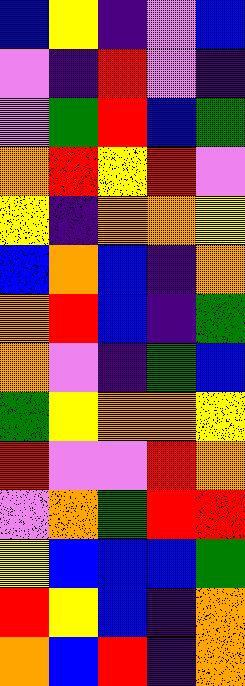[["blue", "yellow", "indigo", "violet", "blue"], ["violet", "indigo", "red", "violet", "indigo"], ["violet", "green", "red", "blue", "green"], ["orange", "red", "yellow", "red", "violet"], ["yellow", "indigo", "orange", "orange", "yellow"], ["blue", "orange", "blue", "indigo", "orange"], ["orange", "red", "blue", "indigo", "green"], ["orange", "violet", "indigo", "green", "blue"], ["green", "yellow", "orange", "orange", "yellow"], ["red", "violet", "violet", "red", "orange"], ["violet", "orange", "green", "red", "red"], ["yellow", "blue", "blue", "blue", "green"], ["red", "yellow", "blue", "indigo", "orange"], ["orange", "blue", "red", "indigo", "orange"]]